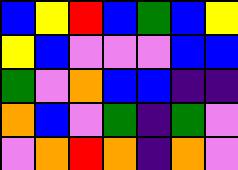[["blue", "yellow", "red", "blue", "green", "blue", "yellow"], ["yellow", "blue", "violet", "violet", "violet", "blue", "blue"], ["green", "violet", "orange", "blue", "blue", "indigo", "indigo"], ["orange", "blue", "violet", "green", "indigo", "green", "violet"], ["violet", "orange", "red", "orange", "indigo", "orange", "violet"]]